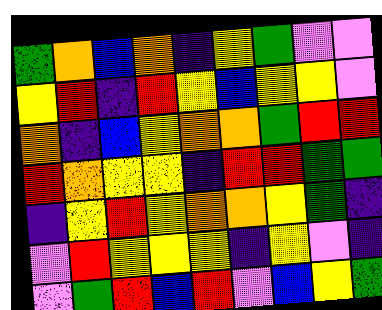[["green", "orange", "blue", "orange", "indigo", "yellow", "green", "violet", "violet"], ["yellow", "red", "indigo", "red", "yellow", "blue", "yellow", "yellow", "violet"], ["orange", "indigo", "blue", "yellow", "orange", "orange", "green", "red", "red"], ["red", "orange", "yellow", "yellow", "indigo", "red", "red", "green", "green"], ["indigo", "yellow", "red", "yellow", "orange", "orange", "yellow", "green", "indigo"], ["violet", "red", "yellow", "yellow", "yellow", "indigo", "yellow", "violet", "indigo"], ["violet", "green", "red", "blue", "red", "violet", "blue", "yellow", "green"]]